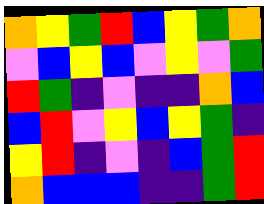[["orange", "yellow", "green", "red", "blue", "yellow", "green", "orange"], ["violet", "blue", "yellow", "blue", "violet", "yellow", "violet", "green"], ["red", "green", "indigo", "violet", "indigo", "indigo", "orange", "blue"], ["blue", "red", "violet", "yellow", "blue", "yellow", "green", "indigo"], ["yellow", "red", "indigo", "violet", "indigo", "blue", "green", "red"], ["orange", "blue", "blue", "blue", "indigo", "indigo", "green", "red"]]